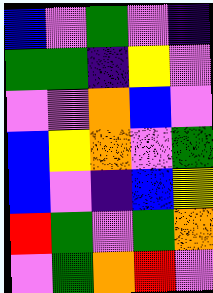[["blue", "violet", "green", "violet", "indigo"], ["green", "green", "indigo", "yellow", "violet"], ["violet", "violet", "orange", "blue", "violet"], ["blue", "yellow", "orange", "violet", "green"], ["blue", "violet", "indigo", "blue", "yellow"], ["red", "green", "violet", "green", "orange"], ["violet", "green", "orange", "red", "violet"]]